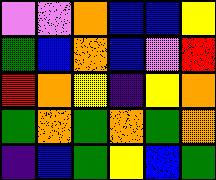[["violet", "violet", "orange", "blue", "blue", "yellow"], ["green", "blue", "orange", "blue", "violet", "red"], ["red", "orange", "yellow", "indigo", "yellow", "orange"], ["green", "orange", "green", "orange", "green", "orange"], ["indigo", "blue", "green", "yellow", "blue", "green"]]